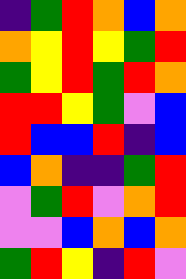[["indigo", "green", "red", "orange", "blue", "orange"], ["orange", "yellow", "red", "yellow", "green", "red"], ["green", "yellow", "red", "green", "red", "orange"], ["red", "red", "yellow", "green", "violet", "blue"], ["red", "blue", "blue", "red", "indigo", "blue"], ["blue", "orange", "indigo", "indigo", "green", "red"], ["violet", "green", "red", "violet", "orange", "red"], ["violet", "violet", "blue", "orange", "blue", "orange"], ["green", "red", "yellow", "indigo", "red", "violet"]]